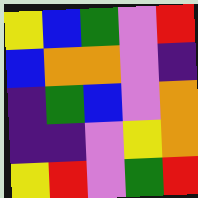[["yellow", "blue", "green", "violet", "red"], ["blue", "orange", "orange", "violet", "indigo"], ["indigo", "green", "blue", "violet", "orange"], ["indigo", "indigo", "violet", "yellow", "orange"], ["yellow", "red", "violet", "green", "red"]]